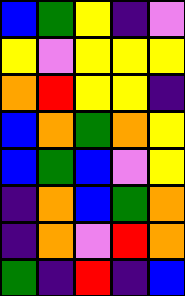[["blue", "green", "yellow", "indigo", "violet"], ["yellow", "violet", "yellow", "yellow", "yellow"], ["orange", "red", "yellow", "yellow", "indigo"], ["blue", "orange", "green", "orange", "yellow"], ["blue", "green", "blue", "violet", "yellow"], ["indigo", "orange", "blue", "green", "orange"], ["indigo", "orange", "violet", "red", "orange"], ["green", "indigo", "red", "indigo", "blue"]]